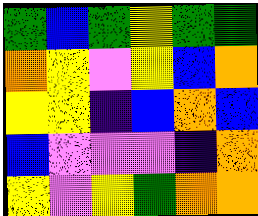[["green", "blue", "green", "yellow", "green", "green"], ["orange", "yellow", "violet", "yellow", "blue", "orange"], ["yellow", "yellow", "indigo", "blue", "orange", "blue"], ["blue", "violet", "violet", "violet", "indigo", "orange"], ["yellow", "violet", "yellow", "green", "orange", "orange"]]